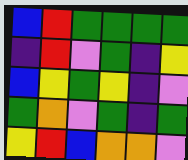[["blue", "red", "green", "green", "green", "green"], ["indigo", "red", "violet", "green", "indigo", "yellow"], ["blue", "yellow", "green", "yellow", "indigo", "violet"], ["green", "orange", "violet", "green", "indigo", "green"], ["yellow", "red", "blue", "orange", "orange", "violet"]]